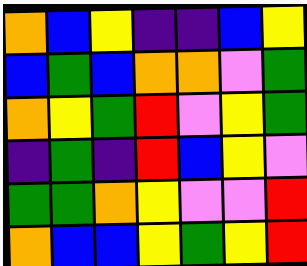[["orange", "blue", "yellow", "indigo", "indigo", "blue", "yellow"], ["blue", "green", "blue", "orange", "orange", "violet", "green"], ["orange", "yellow", "green", "red", "violet", "yellow", "green"], ["indigo", "green", "indigo", "red", "blue", "yellow", "violet"], ["green", "green", "orange", "yellow", "violet", "violet", "red"], ["orange", "blue", "blue", "yellow", "green", "yellow", "red"]]